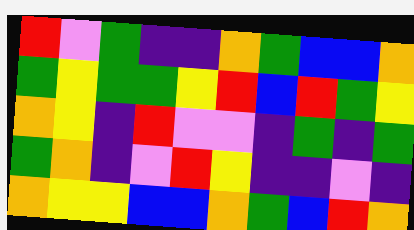[["red", "violet", "green", "indigo", "indigo", "orange", "green", "blue", "blue", "orange"], ["green", "yellow", "green", "green", "yellow", "red", "blue", "red", "green", "yellow"], ["orange", "yellow", "indigo", "red", "violet", "violet", "indigo", "green", "indigo", "green"], ["green", "orange", "indigo", "violet", "red", "yellow", "indigo", "indigo", "violet", "indigo"], ["orange", "yellow", "yellow", "blue", "blue", "orange", "green", "blue", "red", "orange"]]